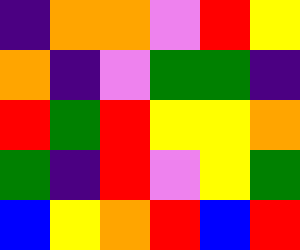[["indigo", "orange", "orange", "violet", "red", "yellow"], ["orange", "indigo", "violet", "green", "green", "indigo"], ["red", "green", "red", "yellow", "yellow", "orange"], ["green", "indigo", "red", "violet", "yellow", "green"], ["blue", "yellow", "orange", "red", "blue", "red"]]